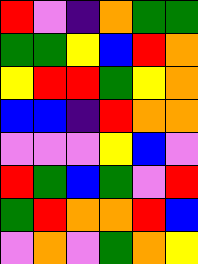[["red", "violet", "indigo", "orange", "green", "green"], ["green", "green", "yellow", "blue", "red", "orange"], ["yellow", "red", "red", "green", "yellow", "orange"], ["blue", "blue", "indigo", "red", "orange", "orange"], ["violet", "violet", "violet", "yellow", "blue", "violet"], ["red", "green", "blue", "green", "violet", "red"], ["green", "red", "orange", "orange", "red", "blue"], ["violet", "orange", "violet", "green", "orange", "yellow"]]